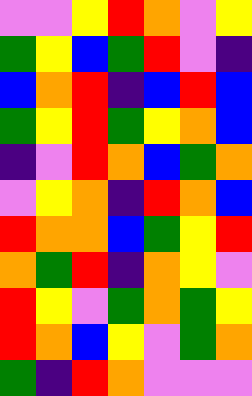[["violet", "violet", "yellow", "red", "orange", "violet", "yellow"], ["green", "yellow", "blue", "green", "red", "violet", "indigo"], ["blue", "orange", "red", "indigo", "blue", "red", "blue"], ["green", "yellow", "red", "green", "yellow", "orange", "blue"], ["indigo", "violet", "red", "orange", "blue", "green", "orange"], ["violet", "yellow", "orange", "indigo", "red", "orange", "blue"], ["red", "orange", "orange", "blue", "green", "yellow", "red"], ["orange", "green", "red", "indigo", "orange", "yellow", "violet"], ["red", "yellow", "violet", "green", "orange", "green", "yellow"], ["red", "orange", "blue", "yellow", "violet", "green", "orange"], ["green", "indigo", "red", "orange", "violet", "violet", "violet"]]